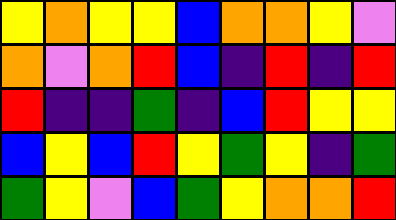[["yellow", "orange", "yellow", "yellow", "blue", "orange", "orange", "yellow", "violet"], ["orange", "violet", "orange", "red", "blue", "indigo", "red", "indigo", "red"], ["red", "indigo", "indigo", "green", "indigo", "blue", "red", "yellow", "yellow"], ["blue", "yellow", "blue", "red", "yellow", "green", "yellow", "indigo", "green"], ["green", "yellow", "violet", "blue", "green", "yellow", "orange", "orange", "red"]]